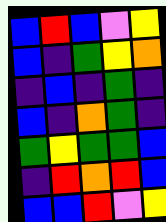[["blue", "red", "blue", "violet", "yellow"], ["blue", "indigo", "green", "yellow", "orange"], ["indigo", "blue", "indigo", "green", "indigo"], ["blue", "indigo", "orange", "green", "indigo"], ["green", "yellow", "green", "green", "blue"], ["indigo", "red", "orange", "red", "blue"], ["blue", "blue", "red", "violet", "yellow"]]